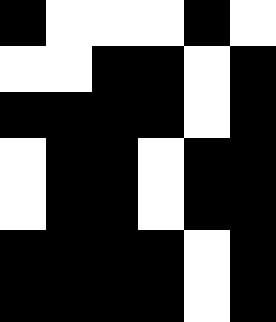[["black", "white", "white", "white", "black", "white"], ["white", "white", "black", "black", "white", "black"], ["black", "black", "black", "black", "white", "black"], ["white", "black", "black", "white", "black", "black"], ["white", "black", "black", "white", "black", "black"], ["black", "black", "black", "black", "white", "black"], ["black", "black", "black", "black", "white", "black"]]